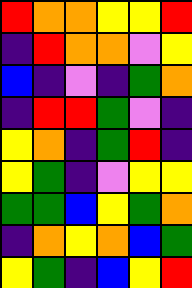[["red", "orange", "orange", "yellow", "yellow", "red"], ["indigo", "red", "orange", "orange", "violet", "yellow"], ["blue", "indigo", "violet", "indigo", "green", "orange"], ["indigo", "red", "red", "green", "violet", "indigo"], ["yellow", "orange", "indigo", "green", "red", "indigo"], ["yellow", "green", "indigo", "violet", "yellow", "yellow"], ["green", "green", "blue", "yellow", "green", "orange"], ["indigo", "orange", "yellow", "orange", "blue", "green"], ["yellow", "green", "indigo", "blue", "yellow", "red"]]